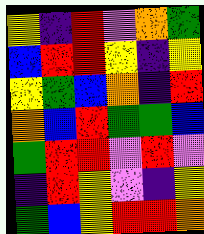[["yellow", "indigo", "red", "violet", "orange", "green"], ["blue", "red", "red", "yellow", "indigo", "yellow"], ["yellow", "green", "blue", "orange", "indigo", "red"], ["orange", "blue", "red", "green", "green", "blue"], ["green", "red", "red", "violet", "red", "violet"], ["indigo", "red", "yellow", "violet", "indigo", "yellow"], ["green", "blue", "yellow", "red", "red", "orange"]]